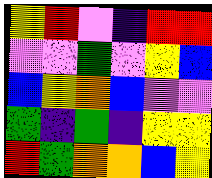[["yellow", "red", "violet", "indigo", "red", "red"], ["violet", "violet", "green", "violet", "yellow", "blue"], ["blue", "yellow", "orange", "blue", "violet", "violet"], ["green", "indigo", "green", "indigo", "yellow", "yellow"], ["red", "green", "orange", "orange", "blue", "yellow"]]